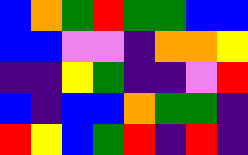[["blue", "orange", "green", "red", "green", "green", "blue", "blue"], ["blue", "blue", "violet", "violet", "indigo", "orange", "orange", "yellow"], ["indigo", "indigo", "yellow", "green", "indigo", "indigo", "violet", "red"], ["blue", "indigo", "blue", "blue", "orange", "green", "green", "indigo"], ["red", "yellow", "blue", "green", "red", "indigo", "red", "indigo"]]